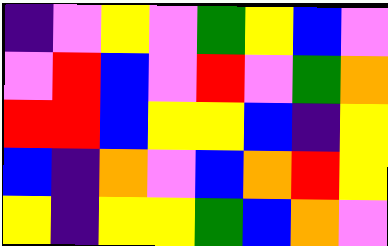[["indigo", "violet", "yellow", "violet", "green", "yellow", "blue", "violet"], ["violet", "red", "blue", "violet", "red", "violet", "green", "orange"], ["red", "red", "blue", "yellow", "yellow", "blue", "indigo", "yellow"], ["blue", "indigo", "orange", "violet", "blue", "orange", "red", "yellow"], ["yellow", "indigo", "yellow", "yellow", "green", "blue", "orange", "violet"]]